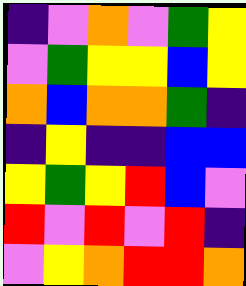[["indigo", "violet", "orange", "violet", "green", "yellow"], ["violet", "green", "yellow", "yellow", "blue", "yellow"], ["orange", "blue", "orange", "orange", "green", "indigo"], ["indigo", "yellow", "indigo", "indigo", "blue", "blue"], ["yellow", "green", "yellow", "red", "blue", "violet"], ["red", "violet", "red", "violet", "red", "indigo"], ["violet", "yellow", "orange", "red", "red", "orange"]]